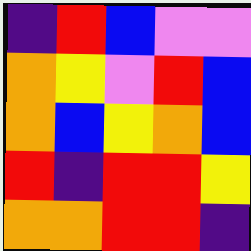[["indigo", "red", "blue", "violet", "violet"], ["orange", "yellow", "violet", "red", "blue"], ["orange", "blue", "yellow", "orange", "blue"], ["red", "indigo", "red", "red", "yellow"], ["orange", "orange", "red", "red", "indigo"]]